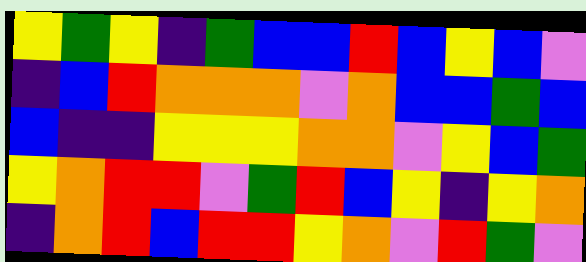[["yellow", "green", "yellow", "indigo", "green", "blue", "blue", "red", "blue", "yellow", "blue", "violet"], ["indigo", "blue", "red", "orange", "orange", "orange", "violet", "orange", "blue", "blue", "green", "blue"], ["blue", "indigo", "indigo", "yellow", "yellow", "yellow", "orange", "orange", "violet", "yellow", "blue", "green"], ["yellow", "orange", "red", "red", "violet", "green", "red", "blue", "yellow", "indigo", "yellow", "orange"], ["indigo", "orange", "red", "blue", "red", "red", "yellow", "orange", "violet", "red", "green", "violet"]]